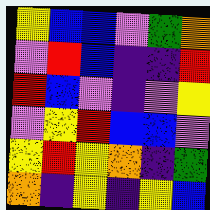[["yellow", "blue", "blue", "violet", "green", "orange"], ["violet", "red", "blue", "indigo", "indigo", "red"], ["red", "blue", "violet", "indigo", "violet", "yellow"], ["violet", "yellow", "red", "blue", "blue", "violet"], ["yellow", "red", "yellow", "orange", "indigo", "green"], ["orange", "indigo", "yellow", "indigo", "yellow", "blue"]]